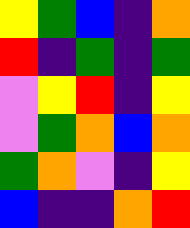[["yellow", "green", "blue", "indigo", "orange"], ["red", "indigo", "green", "indigo", "green"], ["violet", "yellow", "red", "indigo", "yellow"], ["violet", "green", "orange", "blue", "orange"], ["green", "orange", "violet", "indigo", "yellow"], ["blue", "indigo", "indigo", "orange", "red"]]